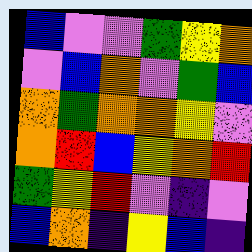[["blue", "violet", "violet", "green", "yellow", "orange"], ["violet", "blue", "orange", "violet", "green", "blue"], ["orange", "green", "orange", "orange", "yellow", "violet"], ["orange", "red", "blue", "yellow", "orange", "red"], ["green", "yellow", "red", "violet", "indigo", "violet"], ["blue", "orange", "indigo", "yellow", "blue", "indigo"]]